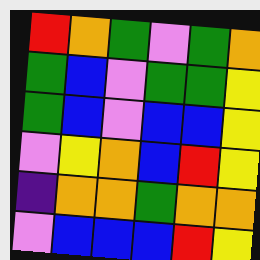[["red", "orange", "green", "violet", "green", "orange"], ["green", "blue", "violet", "green", "green", "yellow"], ["green", "blue", "violet", "blue", "blue", "yellow"], ["violet", "yellow", "orange", "blue", "red", "yellow"], ["indigo", "orange", "orange", "green", "orange", "orange"], ["violet", "blue", "blue", "blue", "red", "yellow"]]